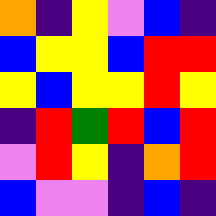[["orange", "indigo", "yellow", "violet", "blue", "indigo"], ["blue", "yellow", "yellow", "blue", "red", "red"], ["yellow", "blue", "yellow", "yellow", "red", "yellow"], ["indigo", "red", "green", "red", "blue", "red"], ["violet", "red", "yellow", "indigo", "orange", "red"], ["blue", "violet", "violet", "indigo", "blue", "indigo"]]